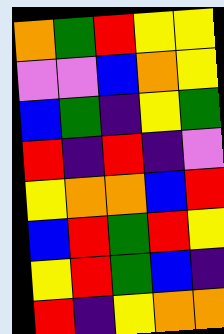[["orange", "green", "red", "yellow", "yellow"], ["violet", "violet", "blue", "orange", "yellow"], ["blue", "green", "indigo", "yellow", "green"], ["red", "indigo", "red", "indigo", "violet"], ["yellow", "orange", "orange", "blue", "red"], ["blue", "red", "green", "red", "yellow"], ["yellow", "red", "green", "blue", "indigo"], ["red", "indigo", "yellow", "orange", "orange"]]